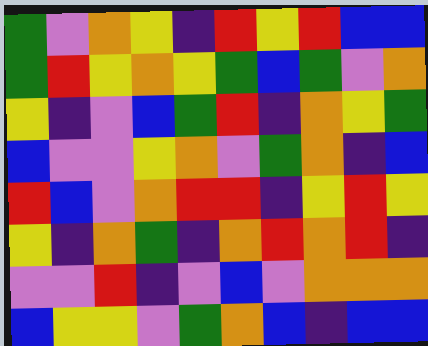[["green", "violet", "orange", "yellow", "indigo", "red", "yellow", "red", "blue", "blue"], ["green", "red", "yellow", "orange", "yellow", "green", "blue", "green", "violet", "orange"], ["yellow", "indigo", "violet", "blue", "green", "red", "indigo", "orange", "yellow", "green"], ["blue", "violet", "violet", "yellow", "orange", "violet", "green", "orange", "indigo", "blue"], ["red", "blue", "violet", "orange", "red", "red", "indigo", "yellow", "red", "yellow"], ["yellow", "indigo", "orange", "green", "indigo", "orange", "red", "orange", "red", "indigo"], ["violet", "violet", "red", "indigo", "violet", "blue", "violet", "orange", "orange", "orange"], ["blue", "yellow", "yellow", "violet", "green", "orange", "blue", "indigo", "blue", "blue"]]